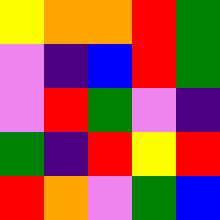[["yellow", "orange", "orange", "red", "green"], ["violet", "indigo", "blue", "red", "green"], ["violet", "red", "green", "violet", "indigo"], ["green", "indigo", "red", "yellow", "red"], ["red", "orange", "violet", "green", "blue"]]